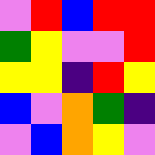[["violet", "red", "blue", "red", "red"], ["green", "yellow", "violet", "violet", "red"], ["yellow", "yellow", "indigo", "red", "yellow"], ["blue", "violet", "orange", "green", "indigo"], ["violet", "blue", "orange", "yellow", "violet"]]